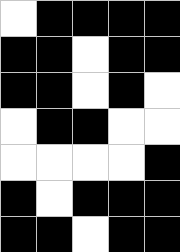[["white", "black", "black", "black", "black"], ["black", "black", "white", "black", "black"], ["black", "black", "white", "black", "white"], ["white", "black", "black", "white", "white"], ["white", "white", "white", "white", "black"], ["black", "white", "black", "black", "black"], ["black", "black", "white", "black", "black"]]